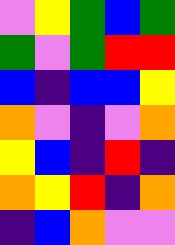[["violet", "yellow", "green", "blue", "green"], ["green", "violet", "green", "red", "red"], ["blue", "indigo", "blue", "blue", "yellow"], ["orange", "violet", "indigo", "violet", "orange"], ["yellow", "blue", "indigo", "red", "indigo"], ["orange", "yellow", "red", "indigo", "orange"], ["indigo", "blue", "orange", "violet", "violet"]]